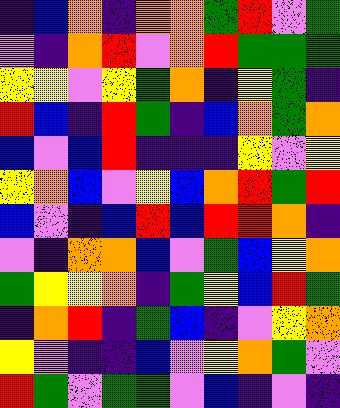[["indigo", "blue", "orange", "indigo", "orange", "orange", "green", "red", "violet", "green"], ["violet", "indigo", "orange", "red", "violet", "orange", "red", "green", "green", "green"], ["yellow", "yellow", "violet", "yellow", "green", "orange", "indigo", "yellow", "green", "indigo"], ["red", "blue", "indigo", "red", "green", "indigo", "blue", "orange", "green", "orange"], ["blue", "violet", "blue", "red", "indigo", "indigo", "indigo", "yellow", "violet", "yellow"], ["yellow", "orange", "blue", "violet", "yellow", "blue", "orange", "red", "green", "red"], ["blue", "violet", "indigo", "blue", "red", "blue", "red", "red", "orange", "indigo"], ["violet", "indigo", "orange", "orange", "blue", "violet", "green", "blue", "yellow", "orange"], ["green", "yellow", "yellow", "orange", "indigo", "green", "yellow", "blue", "red", "green"], ["indigo", "orange", "red", "indigo", "green", "blue", "indigo", "violet", "yellow", "orange"], ["yellow", "violet", "indigo", "indigo", "blue", "violet", "yellow", "orange", "green", "violet"], ["red", "green", "violet", "green", "green", "violet", "blue", "indigo", "violet", "indigo"]]